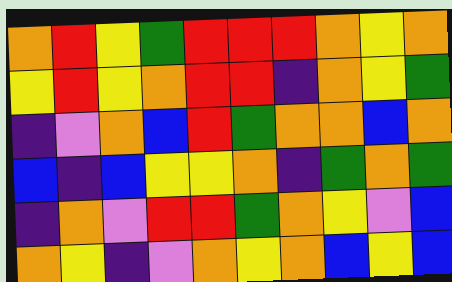[["orange", "red", "yellow", "green", "red", "red", "red", "orange", "yellow", "orange"], ["yellow", "red", "yellow", "orange", "red", "red", "indigo", "orange", "yellow", "green"], ["indigo", "violet", "orange", "blue", "red", "green", "orange", "orange", "blue", "orange"], ["blue", "indigo", "blue", "yellow", "yellow", "orange", "indigo", "green", "orange", "green"], ["indigo", "orange", "violet", "red", "red", "green", "orange", "yellow", "violet", "blue"], ["orange", "yellow", "indigo", "violet", "orange", "yellow", "orange", "blue", "yellow", "blue"]]